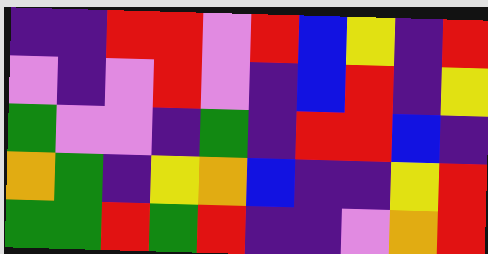[["indigo", "indigo", "red", "red", "violet", "red", "blue", "yellow", "indigo", "red"], ["violet", "indigo", "violet", "red", "violet", "indigo", "blue", "red", "indigo", "yellow"], ["green", "violet", "violet", "indigo", "green", "indigo", "red", "red", "blue", "indigo"], ["orange", "green", "indigo", "yellow", "orange", "blue", "indigo", "indigo", "yellow", "red"], ["green", "green", "red", "green", "red", "indigo", "indigo", "violet", "orange", "red"]]